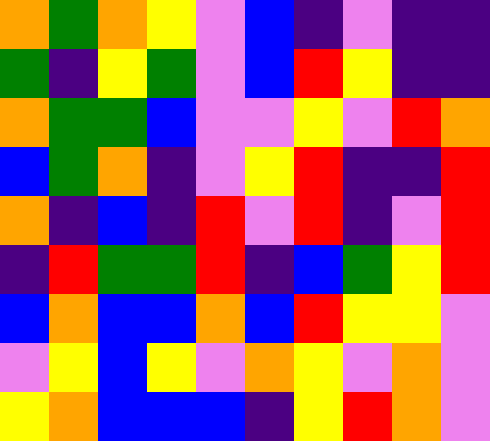[["orange", "green", "orange", "yellow", "violet", "blue", "indigo", "violet", "indigo", "indigo"], ["green", "indigo", "yellow", "green", "violet", "blue", "red", "yellow", "indigo", "indigo"], ["orange", "green", "green", "blue", "violet", "violet", "yellow", "violet", "red", "orange"], ["blue", "green", "orange", "indigo", "violet", "yellow", "red", "indigo", "indigo", "red"], ["orange", "indigo", "blue", "indigo", "red", "violet", "red", "indigo", "violet", "red"], ["indigo", "red", "green", "green", "red", "indigo", "blue", "green", "yellow", "red"], ["blue", "orange", "blue", "blue", "orange", "blue", "red", "yellow", "yellow", "violet"], ["violet", "yellow", "blue", "yellow", "violet", "orange", "yellow", "violet", "orange", "violet"], ["yellow", "orange", "blue", "blue", "blue", "indigo", "yellow", "red", "orange", "violet"]]